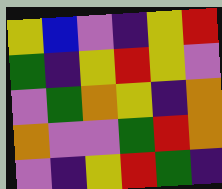[["yellow", "blue", "violet", "indigo", "yellow", "red"], ["green", "indigo", "yellow", "red", "yellow", "violet"], ["violet", "green", "orange", "yellow", "indigo", "orange"], ["orange", "violet", "violet", "green", "red", "orange"], ["violet", "indigo", "yellow", "red", "green", "indigo"]]